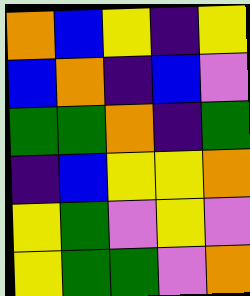[["orange", "blue", "yellow", "indigo", "yellow"], ["blue", "orange", "indigo", "blue", "violet"], ["green", "green", "orange", "indigo", "green"], ["indigo", "blue", "yellow", "yellow", "orange"], ["yellow", "green", "violet", "yellow", "violet"], ["yellow", "green", "green", "violet", "orange"]]